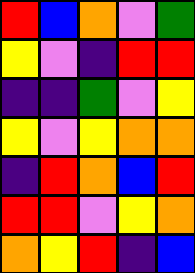[["red", "blue", "orange", "violet", "green"], ["yellow", "violet", "indigo", "red", "red"], ["indigo", "indigo", "green", "violet", "yellow"], ["yellow", "violet", "yellow", "orange", "orange"], ["indigo", "red", "orange", "blue", "red"], ["red", "red", "violet", "yellow", "orange"], ["orange", "yellow", "red", "indigo", "blue"]]